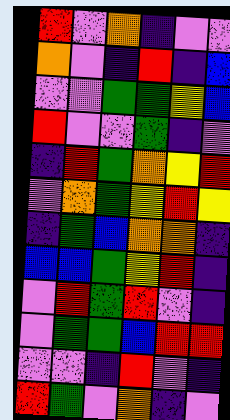[["red", "violet", "orange", "indigo", "violet", "violet"], ["orange", "violet", "indigo", "red", "indigo", "blue"], ["violet", "violet", "green", "green", "yellow", "blue"], ["red", "violet", "violet", "green", "indigo", "violet"], ["indigo", "red", "green", "orange", "yellow", "red"], ["violet", "orange", "green", "yellow", "red", "yellow"], ["indigo", "green", "blue", "orange", "orange", "indigo"], ["blue", "blue", "green", "yellow", "red", "indigo"], ["violet", "red", "green", "red", "violet", "indigo"], ["violet", "green", "green", "blue", "red", "red"], ["violet", "violet", "indigo", "red", "violet", "indigo"], ["red", "green", "violet", "orange", "indigo", "violet"]]